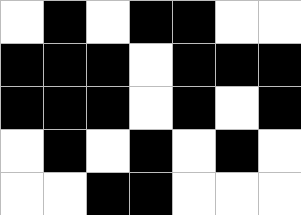[["white", "black", "white", "black", "black", "white", "white"], ["black", "black", "black", "white", "black", "black", "black"], ["black", "black", "black", "white", "black", "white", "black"], ["white", "black", "white", "black", "white", "black", "white"], ["white", "white", "black", "black", "white", "white", "white"]]